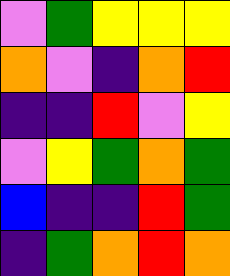[["violet", "green", "yellow", "yellow", "yellow"], ["orange", "violet", "indigo", "orange", "red"], ["indigo", "indigo", "red", "violet", "yellow"], ["violet", "yellow", "green", "orange", "green"], ["blue", "indigo", "indigo", "red", "green"], ["indigo", "green", "orange", "red", "orange"]]